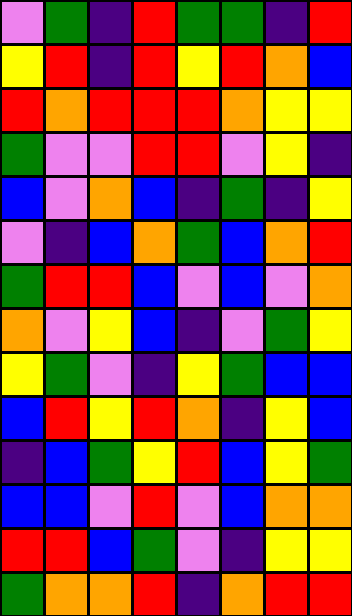[["violet", "green", "indigo", "red", "green", "green", "indigo", "red"], ["yellow", "red", "indigo", "red", "yellow", "red", "orange", "blue"], ["red", "orange", "red", "red", "red", "orange", "yellow", "yellow"], ["green", "violet", "violet", "red", "red", "violet", "yellow", "indigo"], ["blue", "violet", "orange", "blue", "indigo", "green", "indigo", "yellow"], ["violet", "indigo", "blue", "orange", "green", "blue", "orange", "red"], ["green", "red", "red", "blue", "violet", "blue", "violet", "orange"], ["orange", "violet", "yellow", "blue", "indigo", "violet", "green", "yellow"], ["yellow", "green", "violet", "indigo", "yellow", "green", "blue", "blue"], ["blue", "red", "yellow", "red", "orange", "indigo", "yellow", "blue"], ["indigo", "blue", "green", "yellow", "red", "blue", "yellow", "green"], ["blue", "blue", "violet", "red", "violet", "blue", "orange", "orange"], ["red", "red", "blue", "green", "violet", "indigo", "yellow", "yellow"], ["green", "orange", "orange", "red", "indigo", "orange", "red", "red"]]